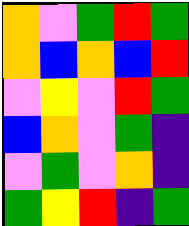[["orange", "violet", "green", "red", "green"], ["orange", "blue", "orange", "blue", "red"], ["violet", "yellow", "violet", "red", "green"], ["blue", "orange", "violet", "green", "indigo"], ["violet", "green", "violet", "orange", "indigo"], ["green", "yellow", "red", "indigo", "green"]]